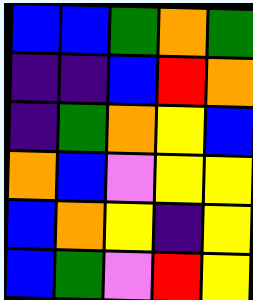[["blue", "blue", "green", "orange", "green"], ["indigo", "indigo", "blue", "red", "orange"], ["indigo", "green", "orange", "yellow", "blue"], ["orange", "blue", "violet", "yellow", "yellow"], ["blue", "orange", "yellow", "indigo", "yellow"], ["blue", "green", "violet", "red", "yellow"]]